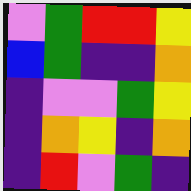[["violet", "green", "red", "red", "yellow"], ["blue", "green", "indigo", "indigo", "orange"], ["indigo", "violet", "violet", "green", "yellow"], ["indigo", "orange", "yellow", "indigo", "orange"], ["indigo", "red", "violet", "green", "indigo"]]